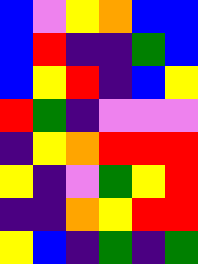[["blue", "violet", "yellow", "orange", "blue", "blue"], ["blue", "red", "indigo", "indigo", "green", "blue"], ["blue", "yellow", "red", "indigo", "blue", "yellow"], ["red", "green", "indigo", "violet", "violet", "violet"], ["indigo", "yellow", "orange", "red", "red", "red"], ["yellow", "indigo", "violet", "green", "yellow", "red"], ["indigo", "indigo", "orange", "yellow", "red", "red"], ["yellow", "blue", "indigo", "green", "indigo", "green"]]